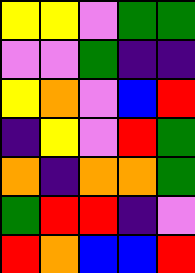[["yellow", "yellow", "violet", "green", "green"], ["violet", "violet", "green", "indigo", "indigo"], ["yellow", "orange", "violet", "blue", "red"], ["indigo", "yellow", "violet", "red", "green"], ["orange", "indigo", "orange", "orange", "green"], ["green", "red", "red", "indigo", "violet"], ["red", "orange", "blue", "blue", "red"]]